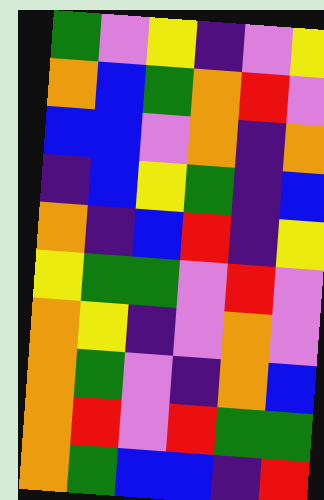[["green", "violet", "yellow", "indigo", "violet", "yellow"], ["orange", "blue", "green", "orange", "red", "violet"], ["blue", "blue", "violet", "orange", "indigo", "orange"], ["indigo", "blue", "yellow", "green", "indigo", "blue"], ["orange", "indigo", "blue", "red", "indigo", "yellow"], ["yellow", "green", "green", "violet", "red", "violet"], ["orange", "yellow", "indigo", "violet", "orange", "violet"], ["orange", "green", "violet", "indigo", "orange", "blue"], ["orange", "red", "violet", "red", "green", "green"], ["orange", "green", "blue", "blue", "indigo", "red"]]